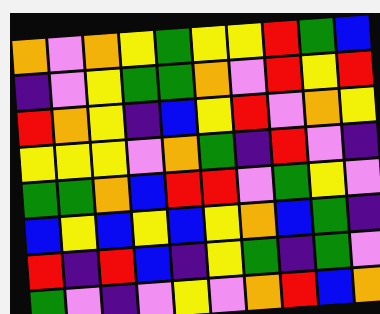[["orange", "violet", "orange", "yellow", "green", "yellow", "yellow", "red", "green", "blue"], ["indigo", "violet", "yellow", "green", "green", "orange", "violet", "red", "yellow", "red"], ["red", "orange", "yellow", "indigo", "blue", "yellow", "red", "violet", "orange", "yellow"], ["yellow", "yellow", "yellow", "violet", "orange", "green", "indigo", "red", "violet", "indigo"], ["green", "green", "orange", "blue", "red", "red", "violet", "green", "yellow", "violet"], ["blue", "yellow", "blue", "yellow", "blue", "yellow", "orange", "blue", "green", "indigo"], ["red", "indigo", "red", "blue", "indigo", "yellow", "green", "indigo", "green", "violet"], ["green", "violet", "indigo", "violet", "yellow", "violet", "orange", "red", "blue", "orange"]]